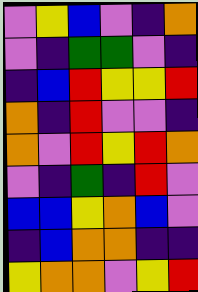[["violet", "yellow", "blue", "violet", "indigo", "orange"], ["violet", "indigo", "green", "green", "violet", "indigo"], ["indigo", "blue", "red", "yellow", "yellow", "red"], ["orange", "indigo", "red", "violet", "violet", "indigo"], ["orange", "violet", "red", "yellow", "red", "orange"], ["violet", "indigo", "green", "indigo", "red", "violet"], ["blue", "blue", "yellow", "orange", "blue", "violet"], ["indigo", "blue", "orange", "orange", "indigo", "indigo"], ["yellow", "orange", "orange", "violet", "yellow", "red"]]